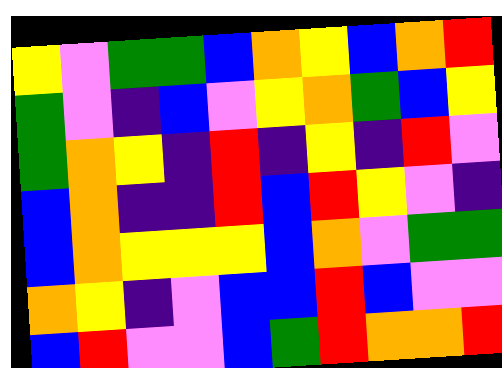[["yellow", "violet", "green", "green", "blue", "orange", "yellow", "blue", "orange", "red"], ["green", "violet", "indigo", "blue", "violet", "yellow", "orange", "green", "blue", "yellow"], ["green", "orange", "yellow", "indigo", "red", "indigo", "yellow", "indigo", "red", "violet"], ["blue", "orange", "indigo", "indigo", "red", "blue", "red", "yellow", "violet", "indigo"], ["blue", "orange", "yellow", "yellow", "yellow", "blue", "orange", "violet", "green", "green"], ["orange", "yellow", "indigo", "violet", "blue", "blue", "red", "blue", "violet", "violet"], ["blue", "red", "violet", "violet", "blue", "green", "red", "orange", "orange", "red"]]